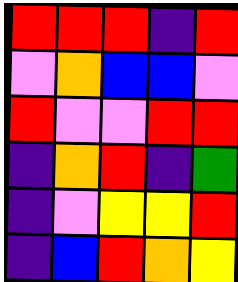[["red", "red", "red", "indigo", "red"], ["violet", "orange", "blue", "blue", "violet"], ["red", "violet", "violet", "red", "red"], ["indigo", "orange", "red", "indigo", "green"], ["indigo", "violet", "yellow", "yellow", "red"], ["indigo", "blue", "red", "orange", "yellow"]]